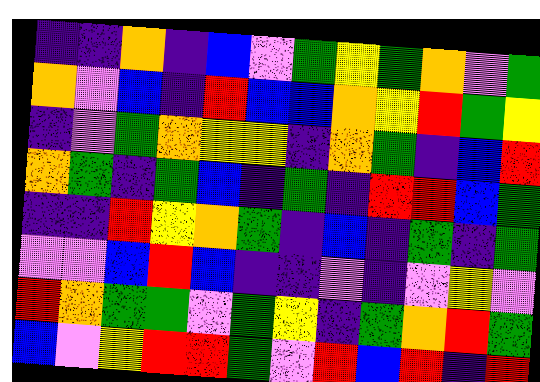[["indigo", "indigo", "orange", "indigo", "blue", "violet", "green", "yellow", "green", "orange", "violet", "green"], ["orange", "violet", "blue", "indigo", "red", "blue", "blue", "orange", "yellow", "red", "green", "yellow"], ["indigo", "violet", "green", "orange", "yellow", "yellow", "indigo", "orange", "green", "indigo", "blue", "red"], ["orange", "green", "indigo", "green", "blue", "indigo", "green", "indigo", "red", "red", "blue", "green"], ["indigo", "indigo", "red", "yellow", "orange", "green", "indigo", "blue", "indigo", "green", "indigo", "green"], ["violet", "violet", "blue", "red", "blue", "indigo", "indigo", "violet", "indigo", "violet", "yellow", "violet"], ["red", "orange", "green", "green", "violet", "green", "yellow", "indigo", "green", "orange", "red", "green"], ["blue", "violet", "yellow", "red", "red", "green", "violet", "red", "blue", "red", "indigo", "red"]]